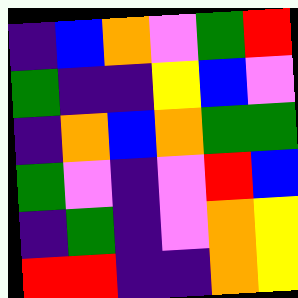[["indigo", "blue", "orange", "violet", "green", "red"], ["green", "indigo", "indigo", "yellow", "blue", "violet"], ["indigo", "orange", "blue", "orange", "green", "green"], ["green", "violet", "indigo", "violet", "red", "blue"], ["indigo", "green", "indigo", "violet", "orange", "yellow"], ["red", "red", "indigo", "indigo", "orange", "yellow"]]